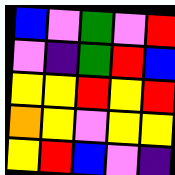[["blue", "violet", "green", "violet", "red"], ["violet", "indigo", "green", "red", "blue"], ["yellow", "yellow", "red", "yellow", "red"], ["orange", "yellow", "violet", "yellow", "yellow"], ["yellow", "red", "blue", "violet", "indigo"]]